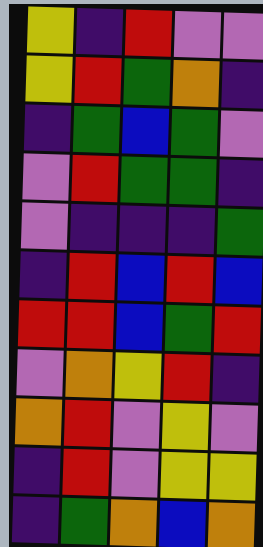[["yellow", "indigo", "red", "violet", "violet"], ["yellow", "red", "green", "orange", "indigo"], ["indigo", "green", "blue", "green", "violet"], ["violet", "red", "green", "green", "indigo"], ["violet", "indigo", "indigo", "indigo", "green"], ["indigo", "red", "blue", "red", "blue"], ["red", "red", "blue", "green", "red"], ["violet", "orange", "yellow", "red", "indigo"], ["orange", "red", "violet", "yellow", "violet"], ["indigo", "red", "violet", "yellow", "yellow"], ["indigo", "green", "orange", "blue", "orange"]]